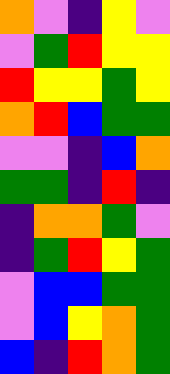[["orange", "violet", "indigo", "yellow", "violet"], ["violet", "green", "red", "yellow", "yellow"], ["red", "yellow", "yellow", "green", "yellow"], ["orange", "red", "blue", "green", "green"], ["violet", "violet", "indigo", "blue", "orange"], ["green", "green", "indigo", "red", "indigo"], ["indigo", "orange", "orange", "green", "violet"], ["indigo", "green", "red", "yellow", "green"], ["violet", "blue", "blue", "green", "green"], ["violet", "blue", "yellow", "orange", "green"], ["blue", "indigo", "red", "orange", "green"]]